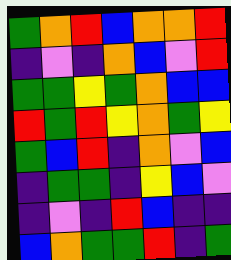[["green", "orange", "red", "blue", "orange", "orange", "red"], ["indigo", "violet", "indigo", "orange", "blue", "violet", "red"], ["green", "green", "yellow", "green", "orange", "blue", "blue"], ["red", "green", "red", "yellow", "orange", "green", "yellow"], ["green", "blue", "red", "indigo", "orange", "violet", "blue"], ["indigo", "green", "green", "indigo", "yellow", "blue", "violet"], ["indigo", "violet", "indigo", "red", "blue", "indigo", "indigo"], ["blue", "orange", "green", "green", "red", "indigo", "green"]]